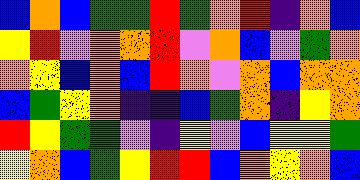[["blue", "orange", "blue", "green", "green", "red", "green", "orange", "red", "indigo", "orange", "blue"], ["yellow", "red", "violet", "orange", "orange", "red", "violet", "orange", "blue", "violet", "green", "orange"], ["orange", "yellow", "blue", "orange", "blue", "red", "orange", "violet", "orange", "blue", "orange", "orange"], ["blue", "green", "yellow", "orange", "indigo", "indigo", "blue", "green", "orange", "indigo", "yellow", "orange"], ["red", "yellow", "green", "green", "violet", "indigo", "yellow", "violet", "blue", "yellow", "yellow", "green"], ["yellow", "orange", "blue", "green", "yellow", "red", "red", "blue", "orange", "yellow", "orange", "blue"]]